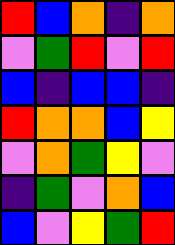[["red", "blue", "orange", "indigo", "orange"], ["violet", "green", "red", "violet", "red"], ["blue", "indigo", "blue", "blue", "indigo"], ["red", "orange", "orange", "blue", "yellow"], ["violet", "orange", "green", "yellow", "violet"], ["indigo", "green", "violet", "orange", "blue"], ["blue", "violet", "yellow", "green", "red"]]